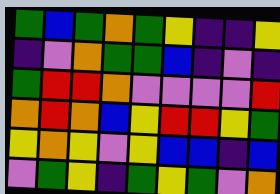[["green", "blue", "green", "orange", "green", "yellow", "indigo", "indigo", "yellow"], ["indigo", "violet", "orange", "green", "green", "blue", "indigo", "violet", "indigo"], ["green", "red", "red", "orange", "violet", "violet", "violet", "violet", "red"], ["orange", "red", "orange", "blue", "yellow", "red", "red", "yellow", "green"], ["yellow", "orange", "yellow", "violet", "yellow", "blue", "blue", "indigo", "blue"], ["violet", "green", "yellow", "indigo", "green", "yellow", "green", "violet", "orange"]]